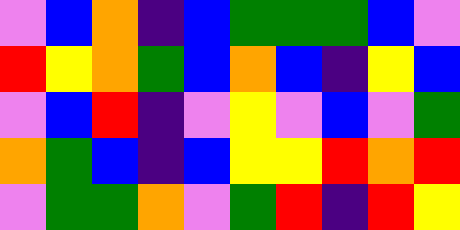[["violet", "blue", "orange", "indigo", "blue", "green", "green", "green", "blue", "violet"], ["red", "yellow", "orange", "green", "blue", "orange", "blue", "indigo", "yellow", "blue"], ["violet", "blue", "red", "indigo", "violet", "yellow", "violet", "blue", "violet", "green"], ["orange", "green", "blue", "indigo", "blue", "yellow", "yellow", "red", "orange", "red"], ["violet", "green", "green", "orange", "violet", "green", "red", "indigo", "red", "yellow"]]